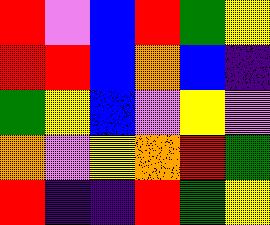[["red", "violet", "blue", "red", "green", "yellow"], ["red", "red", "blue", "orange", "blue", "indigo"], ["green", "yellow", "blue", "violet", "yellow", "violet"], ["orange", "violet", "yellow", "orange", "red", "green"], ["red", "indigo", "indigo", "red", "green", "yellow"]]